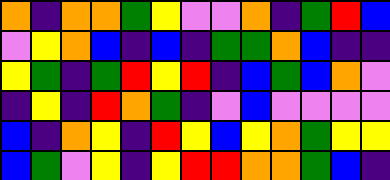[["orange", "indigo", "orange", "orange", "green", "yellow", "violet", "violet", "orange", "indigo", "green", "red", "blue"], ["violet", "yellow", "orange", "blue", "indigo", "blue", "indigo", "green", "green", "orange", "blue", "indigo", "indigo"], ["yellow", "green", "indigo", "green", "red", "yellow", "red", "indigo", "blue", "green", "blue", "orange", "violet"], ["indigo", "yellow", "indigo", "red", "orange", "green", "indigo", "violet", "blue", "violet", "violet", "violet", "violet"], ["blue", "indigo", "orange", "yellow", "indigo", "red", "yellow", "blue", "yellow", "orange", "green", "yellow", "yellow"], ["blue", "green", "violet", "yellow", "indigo", "yellow", "red", "red", "orange", "orange", "green", "blue", "indigo"]]